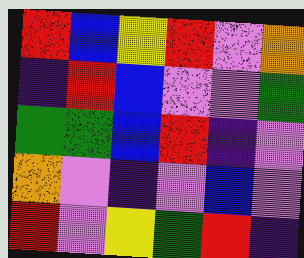[["red", "blue", "yellow", "red", "violet", "orange"], ["indigo", "red", "blue", "violet", "violet", "green"], ["green", "green", "blue", "red", "indigo", "violet"], ["orange", "violet", "indigo", "violet", "blue", "violet"], ["red", "violet", "yellow", "green", "red", "indigo"]]